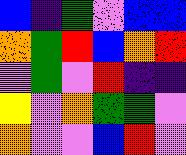[["blue", "indigo", "green", "violet", "blue", "blue"], ["orange", "green", "red", "blue", "orange", "red"], ["violet", "green", "violet", "red", "indigo", "indigo"], ["yellow", "violet", "orange", "green", "green", "violet"], ["orange", "violet", "violet", "blue", "red", "violet"]]